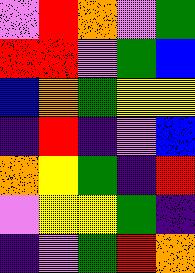[["violet", "red", "orange", "violet", "green"], ["red", "red", "violet", "green", "blue"], ["blue", "orange", "green", "yellow", "yellow"], ["indigo", "red", "indigo", "violet", "blue"], ["orange", "yellow", "green", "indigo", "red"], ["violet", "yellow", "yellow", "green", "indigo"], ["indigo", "violet", "green", "red", "orange"]]